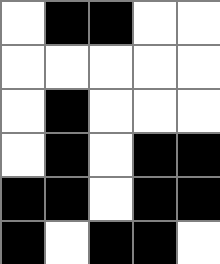[["white", "black", "black", "white", "white"], ["white", "white", "white", "white", "white"], ["white", "black", "white", "white", "white"], ["white", "black", "white", "black", "black"], ["black", "black", "white", "black", "black"], ["black", "white", "black", "black", "white"]]